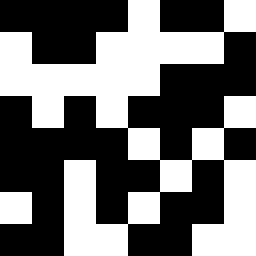[["black", "black", "black", "black", "white", "black", "black", "white"], ["white", "black", "black", "white", "white", "white", "white", "black"], ["white", "white", "white", "white", "white", "black", "black", "black"], ["black", "white", "black", "white", "black", "black", "black", "white"], ["black", "black", "black", "black", "white", "black", "white", "black"], ["black", "black", "white", "black", "black", "white", "black", "white"], ["white", "black", "white", "black", "white", "black", "black", "white"], ["black", "black", "white", "white", "black", "black", "white", "white"]]